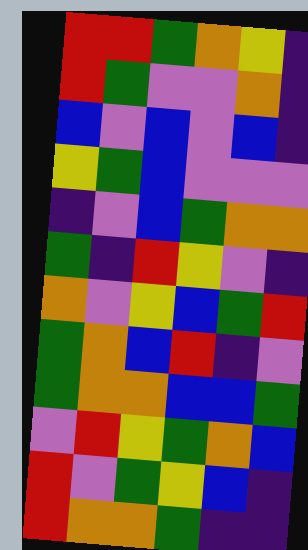[["red", "red", "green", "orange", "yellow", "indigo"], ["red", "green", "violet", "violet", "orange", "indigo"], ["blue", "violet", "blue", "violet", "blue", "indigo"], ["yellow", "green", "blue", "violet", "violet", "violet"], ["indigo", "violet", "blue", "green", "orange", "orange"], ["green", "indigo", "red", "yellow", "violet", "indigo"], ["orange", "violet", "yellow", "blue", "green", "red"], ["green", "orange", "blue", "red", "indigo", "violet"], ["green", "orange", "orange", "blue", "blue", "green"], ["violet", "red", "yellow", "green", "orange", "blue"], ["red", "violet", "green", "yellow", "blue", "indigo"], ["red", "orange", "orange", "green", "indigo", "indigo"]]